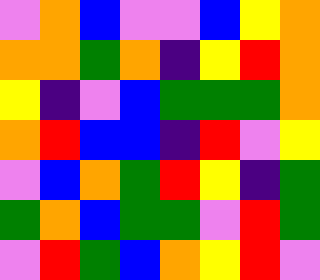[["violet", "orange", "blue", "violet", "violet", "blue", "yellow", "orange"], ["orange", "orange", "green", "orange", "indigo", "yellow", "red", "orange"], ["yellow", "indigo", "violet", "blue", "green", "green", "green", "orange"], ["orange", "red", "blue", "blue", "indigo", "red", "violet", "yellow"], ["violet", "blue", "orange", "green", "red", "yellow", "indigo", "green"], ["green", "orange", "blue", "green", "green", "violet", "red", "green"], ["violet", "red", "green", "blue", "orange", "yellow", "red", "violet"]]